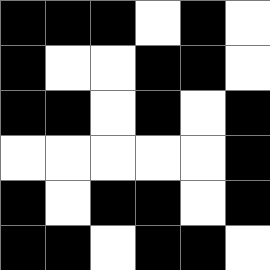[["black", "black", "black", "white", "black", "white"], ["black", "white", "white", "black", "black", "white"], ["black", "black", "white", "black", "white", "black"], ["white", "white", "white", "white", "white", "black"], ["black", "white", "black", "black", "white", "black"], ["black", "black", "white", "black", "black", "white"]]